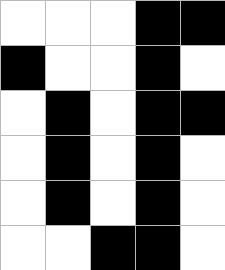[["white", "white", "white", "black", "black"], ["black", "white", "white", "black", "white"], ["white", "black", "white", "black", "black"], ["white", "black", "white", "black", "white"], ["white", "black", "white", "black", "white"], ["white", "white", "black", "black", "white"]]